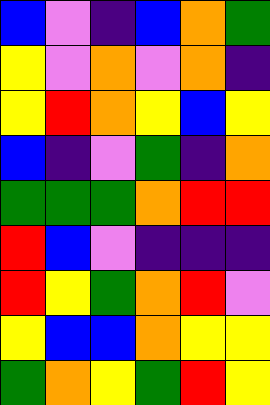[["blue", "violet", "indigo", "blue", "orange", "green"], ["yellow", "violet", "orange", "violet", "orange", "indigo"], ["yellow", "red", "orange", "yellow", "blue", "yellow"], ["blue", "indigo", "violet", "green", "indigo", "orange"], ["green", "green", "green", "orange", "red", "red"], ["red", "blue", "violet", "indigo", "indigo", "indigo"], ["red", "yellow", "green", "orange", "red", "violet"], ["yellow", "blue", "blue", "orange", "yellow", "yellow"], ["green", "orange", "yellow", "green", "red", "yellow"]]